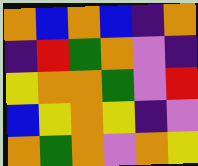[["orange", "blue", "orange", "blue", "indigo", "orange"], ["indigo", "red", "green", "orange", "violet", "indigo"], ["yellow", "orange", "orange", "green", "violet", "red"], ["blue", "yellow", "orange", "yellow", "indigo", "violet"], ["orange", "green", "orange", "violet", "orange", "yellow"]]